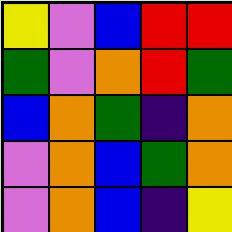[["yellow", "violet", "blue", "red", "red"], ["green", "violet", "orange", "red", "green"], ["blue", "orange", "green", "indigo", "orange"], ["violet", "orange", "blue", "green", "orange"], ["violet", "orange", "blue", "indigo", "yellow"]]